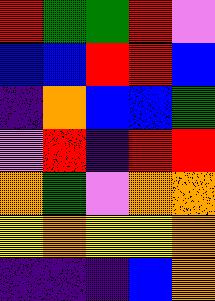[["red", "green", "green", "red", "violet"], ["blue", "blue", "red", "red", "blue"], ["indigo", "orange", "blue", "blue", "green"], ["violet", "red", "indigo", "red", "red"], ["orange", "green", "violet", "orange", "orange"], ["yellow", "orange", "yellow", "yellow", "orange"], ["indigo", "indigo", "indigo", "blue", "orange"]]